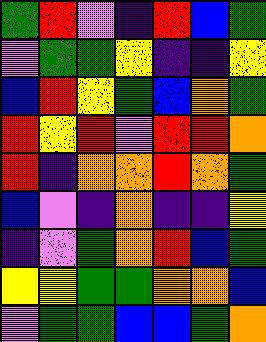[["green", "red", "violet", "indigo", "red", "blue", "green"], ["violet", "green", "green", "yellow", "indigo", "indigo", "yellow"], ["blue", "red", "yellow", "green", "blue", "orange", "green"], ["red", "yellow", "red", "violet", "red", "red", "orange"], ["red", "indigo", "orange", "orange", "red", "orange", "green"], ["blue", "violet", "indigo", "orange", "indigo", "indigo", "yellow"], ["indigo", "violet", "green", "orange", "red", "blue", "green"], ["yellow", "yellow", "green", "green", "orange", "orange", "blue"], ["violet", "green", "green", "blue", "blue", "green", "orange"]]